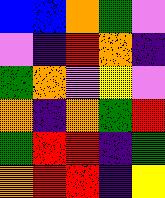[["blue", "blue", "orange", "green", "violet"], ["violet", "indigo", "red", "orange", "indigo"], ["green", "orange", "violet", "yellow", "violet"], ["orange", "indigo", "orange", "green", "red"], ["green", "red", "red", "indigo", "green"], ["orange", "red", "red", "indigo", "yellow"]]